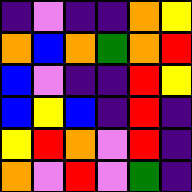[["indigo", "violet", "indigo", "indigo", "orange", "yellow"], ["orange", "blue", "orange", "green", "orange", "red"], ["blue", "violet", "indigo", "indigo", "red", "yellow"], ["blue", "yellow", "blue", "indigo", "red", "indigo"], ["yellow", "red", "orange", "violet", "red", "indigo"], ["orange", "violet", "red", "violet", "green", "indigo"]]